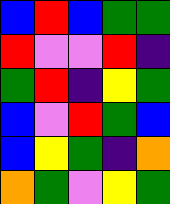[["blue", "red", "blue", "green", "green"], ["red", "violet", "violet", "red", "indigo"], ["green", "red", "indigo", "yellow", "green"], ["blue", "violet", "red", "green", "blue"], ["blue", "yellow", "green", "indigo", "orange"], ["orange", "green", "violet", "yellow", "green"]]